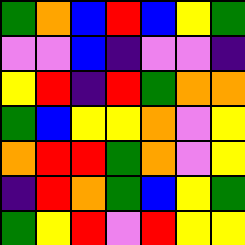[["green", "orange", "blue", "red", "blue", "yellow", "green"], ["violet", "violet", "blue", "indigo", "violet", "violet", "indigo"], ["yellow", "red", "indigo", "red", "green", "orange", "orange"], ["green", "blue", "yellow", "yellow", "orange", "violet", "yellow"], ["orange", "red", "red", "green", "orange", "violet", "yellow"], ["indigo", "red", "orange", "green", "blue", "yellow", "green"], ["green", "yellow", "red", "violet", "red", "yellow", "yellow"]]